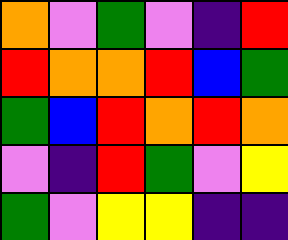[["orange", "violet", "green", "violet", "indigo", "red"], ["red", "orange", "orange", "red", "blue", "green"], ["green", "blue", "red", "orange", "red", "orange"], ["violet", "indigo", "red", "green", "violet", "yellow"], ["green", "violet", "yellow", "yellow", "indigo", "indigo"]]